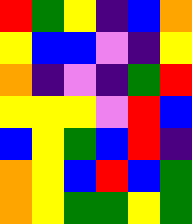[["red", "green", "yellow", "indigo", "blue", "orange"], ["yellow", "blue", "blue", "violet", "indigo", "yellow"], ["orange", "indigo", "violet", "indigo", "green", "red"], ["yellow", "yellow", "yellow", "violet", "red", "blue"], ["blue", "yellow", "green", "blue", "red", "indigo"], ["orange", "yellow", "blue", "red", "blue", "green"], ["orange", "yellow", "green", "green", "yellow", "green"]]